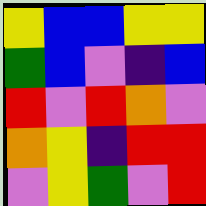[["yellow", "blue", "blue", "yellow", "yellow"], ["green", "blue", "violet", "indigo", "blue"], ["red", "violet", "red", "orange", "violet"], ["orange", "yellow", "indigo", "red", "red"], ["violet", "yellow", "green", "violet", "red"]]